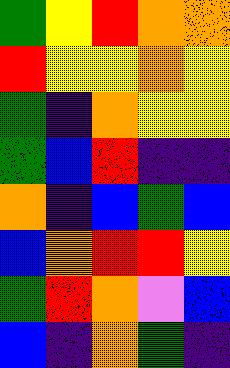[["green", "yellow", "red", "orange", "orange"], ["red", "yellow", "yellow", "orange", "yellow"], ["green", "indigo", "orange", "yellow", "yellow"], ["green", "blue", "red", "indigo", "indigo"], ["orange", "indigo", "blue", "green", "blue"], ["blue", "orange", "red", "red", "yellow"], ["green", "red", "orange", "violet", "blue"], ["blue", "indigo", "orange", "green", "indigo"]]